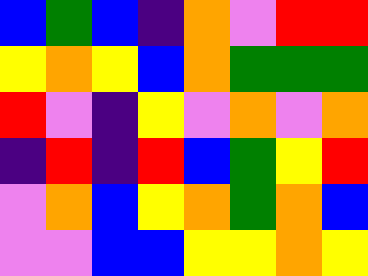[["blue", "green", "blue", "indigo", "orange", "violet", "red", "red"], ["yellow", "orange", "yellow", "blue", "orange", "green", "green", "green"], ["red", "violet", "indigo", "yellow", "violet", "orange", "violet", "orange"], ["indigo", "red", "indigo", "red", "blue", "green", "yellow", "red"], ["violet", "orange", "blue", "yellow", "orange", "green", "orange", "blue"], ["violet", "violet", "blue", "blue", "yellow", "yellow", "orange", "yellow"]]